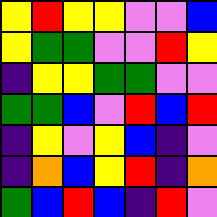[["yellow", "red", "yellow", "yellow", "violet", "violet", "blue"], ["yellow", "green", "green", "violet", "violet", "red", "yellow"], ["indigo", "yellow", "yellow", "green", "green", "violet", "violet"], ["green", "green", "blue", "violet", "red", "blue", "red"], ["indigo", "yellow", "violet", "yellow", "blue", "indigo", "violet"], ["indigo", "orange", "blue", "yellow", "red", "indigo", "orange"], ["green", "blue", "red", "blue", "indigo", "red", "violet"]]